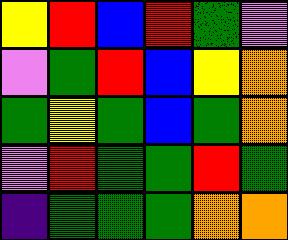[["yellow", "red", "blue", "red", "green", "violet"], ["violet", "green", "red", "blue", "yellow", "orange"], ["green", "yellow", "green", "blue", "green", "orange"], ["violet", "red", "green", "green", "red", "green"], ["indigo", "green", "green", "green", "orange", "orange"]]